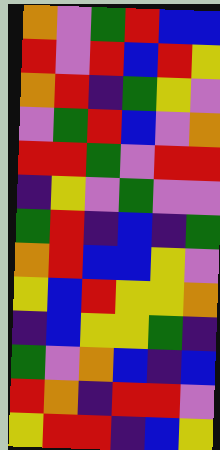[["orange", "violet", "green", "red", "blue", "blue"], ["red", "violet", "red", "blue", "red", "yellow"], ["orange", "red", "indigo", "green", "yellow", "violet"], ["violet", "green", "red", "blue", "violet", "orange"], ["red", "red", "green", "violet", "red", "red"], ["indigo", "yellow", "violet", "green", "violet", "violet"], ["green", "red", "indigo", "blue", "indigo", "green"], ["orange", "red", "blue", "blue", "yellow", "violet"], ["yellow", "blue", "red", "yellow", "yellow", "orange"], ["indigo", "blue", "yellow", "yellow", "green", "indigo"], ["green", "violet", "orange", "blue", "indigo", "blue"], ["red", "orange", "indigo", "red", "red", "violet"], ["yellow", "red", "red", "indigo", "blue", "yellow"]]